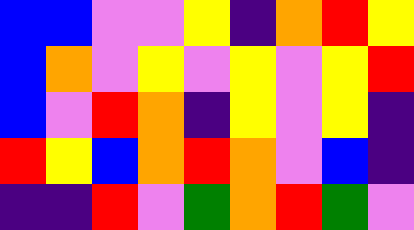[["blue", "blue", "violet", "violet", "yellow", "indigo", "orange", "red", "yellow"], ["blue", "orange", "violet", "yellow", "violet", "yellow", "violet", "yellow", "red"], ["blue", "violet", "red", "orange", "indigo", "yellow", "violet", "yellow", "indigo"], ["red", "yellow", "blue", "orange", "red", "orange", "violet", "blue", "indigo"], ["indigo", "indigo", "red", "violet", "green", "orange", "red", "green", "violet"]]